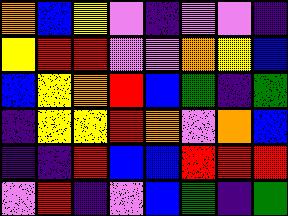[["orange", "blue", "yellow", "violet", "indigo", "violet", "violet", "indigo"], ["yellow", "red", "red", "violet", "violet", "orange", "yellow", "blue"], ["blue", "yellow", "orange", "red", "blue", "green", "indigo", "green"], ["indigo", "yellow", "yellow", "red", "orange", "violet", "orange", "blue"], ["indigo", "indigo", "red", "blue", "blue", "red", "red", "red"], ["violet", "red", "indigo", "violet", "blue", "green", "indigo", "green"]]